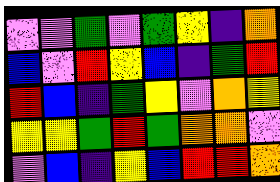[["violet", "violet", "green", "violet", "green", "yellow", "indigo", "orange"], ["blue", "violet", "red", "yellow", "blue", "indigo", "green", "red"], ["red", "blue", "indigo", "green", "yellow", "violet", "orange", "yellow"], ["yellow", "yellow", "green", "red", "green", "orange", "orange", "violet"], ["violet", "blue", "indigo", "yellow", "blue", "red", "red", "orange"]]